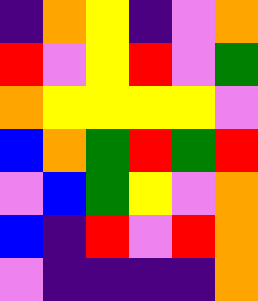[["indigo", "orange", "yellow", "indigo", "violet", "orange"], ["red", "violet", "yellow", "red", "violet", "green"], ["orange", "yellow", "yellow", "yellow", "yellow", "violet"], ["blue", "orange", "green", "red", "green", "red"], ["violet", "blue", "green", "yellow", "violet", "orange"], ["blue", "indigo", "red", "violet", "red", "orange"], ["violet", "indigo", "indigo", "indigo", "indigo", "orange"]]